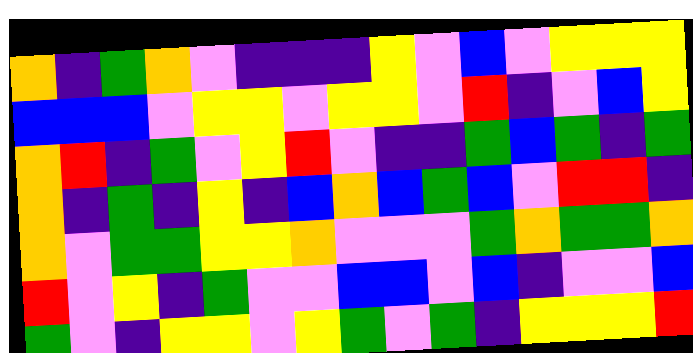[["orange", "indigo", "green", "orange", "violet", "indigo", "indigo", "indigo", "yellow", "violet", "blue", "violet", "yellow", "yellow", "yellow"], ["blue", "blue", "blue", "violet", "yellow", "yellow", "violet", "yellow", "yellow", "violet", "red", "indigo", "violet", "blue", "yellow"], ["orange", "red", "indigo", "green", "violet", "yellow", "red", "violet", "indigo", "indigo", "green", "blue", "green", "indigo", "green"], ["orange", "indigo", "green", "indigo", "yellow", "indigo", "blue", "orange", "blue", "green", "blue", "violet", "red", "red", "indigo"], ["orange", "violet", "green", "green", "yellow", "yellow", "orange", "violet", "violet", "violet", "green", "orange", "green", "green", "orange"], ["red", "violet", "yellow", "indigo", "green", "violet", "violet", "blue", "blue", "violet", "blue", "indigo", "violet", "violet", "blue"], ["green", "violet", "indigo", "yellow", "yellow", "violet", "yellow", "green", "violet", "green", "indigo", "yellow", "yellow", "yellow", "red"]]